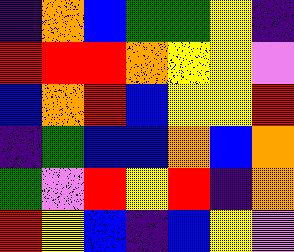[["indigo", "orange", "blue", "green", "green", "yellow", "indigo"], ["red", "red", "red", "orange", "yellow", "yellow", "violet"], ["blue", "orange", "red", "blue", "yellow", "yellow", "red"], ["indigo", "green", "blue", "blue", "orange", "blue", "orange"], ["green", "violet", "red", "yellow", "red", "indigo", "orange"], ["red", "yellow", "blue", "indigo", "blue", "yellow", "violet"]]